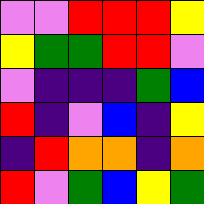[["violet", "violet", "red", "red", "red", "yellow"], ["yellow", "green", "green", "red", "red", "violet"], ["violet", "indigo", "indigo", "indigo", "green", "blue"], ["red", "indigo", "violet", "blue", "indigo", "yellow"], ["indigo", "red", "orange", "orange", "indigo", "orange"], ["red", "violet", "green", "blue", "yellow", "green"]]